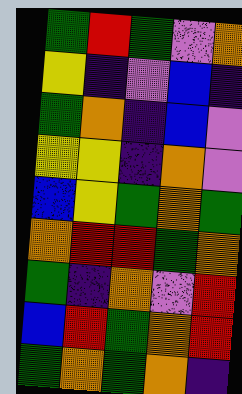[["green", "red", "green", "violet", "orange"], ["yellow", "indigo", "violet", "blue", "indigo"], ["green", "orange", "indigo", "blue", "violet"], ["yellow", "yellow", "indigo", "orange", "violet"], ["blue", "yellow", "green", "orange", "green"], ["orange", "red", "red", "green", "orange"], ["green", "indigo", "orange", "violet", "red"], ["blue", "red", "green", "orange", "red"], ["green", "orange", "green", "orange", "indigo"]]